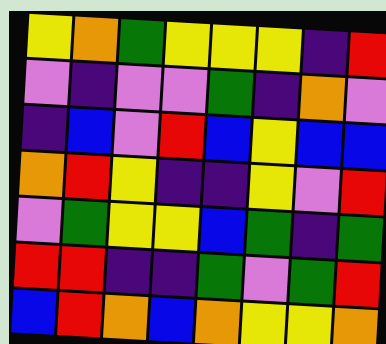[["yellow", "orange", "green", "yellow", "yellow", "yellow", "indigo", "red"], ["violet", "indigo", "violet", "violet", "green", "indigo", "orange", "violet"], ["indigo", "blue", "violet", "red", "blue", "yellow", "blue", "blue"], ["orange", "red", "yellow", "indigo", "indigo", "yellow", "violet", "red"], ["violet", "green", "yellow", "yellow", "blue", "green", "indigo", "green"], ["red", "red", "indigo", "indigo", "green", "violet", "green", "red"], ["blue", "red", "orange", "blue", "orange", "yellow", "yellow", "orange"]]